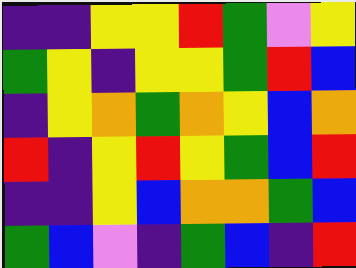[["indigo", "indigo", "yellow", "yellow", "red", "green", "violet", "yellow"], ["green", "yellow", "indigo", "yellow", "yellow", "green", "red", "blue"], ["indigo", "yellow", "orange", "green", "orange", "yellow", "blue", "orange"], ["red", "indigo", "yellow", "red", "yellow", "green", "blue", "red"], ["indigo", "indigo", "yellow", "blue", "orange", "orange", "green", "blue"], ["green", "blue", "violet", "indigo", "green", "blue", "indigo", "red"]]